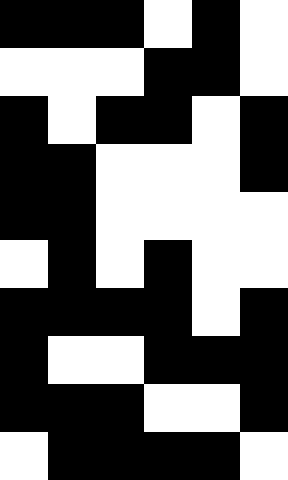[["black", "black", "black", "white", "black", "white"], ["white", "white", "white", "black", "black", "white"], ["black", "white", "black", "black", "white", "black"], ["black", "black", "white", "white", "white", "black"], ["black", "black", "white", "white", "white", "white"], ["white", "black", "white", "black", "white", "white"], ["black", "black", "black", "black", "white", "black"], ["black", "white", "white", "black", "black", "black"], ["black", "black", "black", "white", "white", "black"], ["white", "black", "black", "black", "black", "white"]]